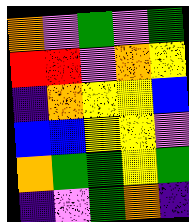[["orange", "violet", "green", "violet", "green"], ["red", "red", "violet", "orange", "yellow"], ["indigo", "orange", "yellow", "yellow", "blue"], ["blue", "blue", "yellow", "yellow", "violet"], ["orange", "green", "green", "yellow", "green"], ["indigo", "violet", "green", "orange", "indigo"]]